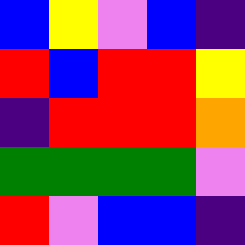[["blue", "yellow", "violet", "blue", "indigo"], ["red", "blue", "red", "red", "yellow"], ["indigo", "red", "red", "red", "orange"], ["green", "green", "green", "green", "violet"], ["red", "violet", "blue", "blue", "indigo"]]